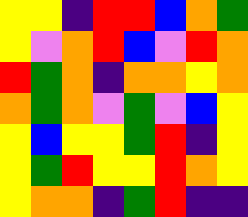[["yellow", "yellow", "indigo", "red", "red", "blue", "orange", "green"], ["yellow", "violet", "orange", "red", "blue", "violet", "red", "orange"], ["red", "green", "orange", "indigo", "orange", "orange", "yellow", "orange"], ["orange", "green", "orange", "violet", "green", "violet", "blue", "yellow"], ["yellow", "blue", "yellow", "yellow", "green", "red", "indigo", "yellow"], ["yellow", "green", "red", "yellow", "yellow", "red", "orange", "yellow"], ["yellow", "orange", "orange", "indigo", "green", "red", "indigo", "indigo"]]